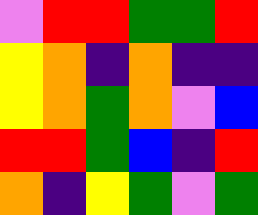[["violet", "red", "red", "green", "green", "red"], ["yellow", "orange", "indigo", "orange", "indigo", "indigo"], ["yellow", "orange", "green", "orange", "violet", "blue"], ["red", "red", "green", "blue", "indigo", "red"], ["orange", "indigo", "yellow", "green", "violet", "green"]]